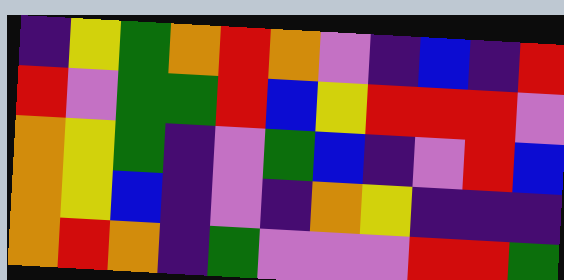[["indigo", "yellow", "green", "orange", "red", "orange", "violet", "indigo", "blue", "indigo", "red"], ["red", "violet", "green", "green", "red", "blue", "yellow", "red", "red", "red", "violet"], ["orange", "yellow", "green", "indigo", "violet", "green", "blue", "indigo", "violet", "red", "blue"], ["orange", "yellow", "blue", "indigo", "violet", "indigo", "orange", "yellow", "indigo", "indigo", "indigo"], ["orange", "red", "orange", "indigo", "green", "violet", "violet", "violet", "red", "red", "green"]]